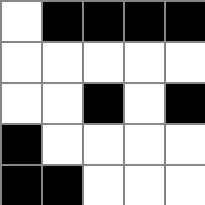[["white", "black", "black", "black", "black"], ["white", "white", "white", "white", "white"], ["white", "white", "black", "white", "black"], ["black", "white", "white", "white", "white"], ["black", "black", "white", "white", "white"]]